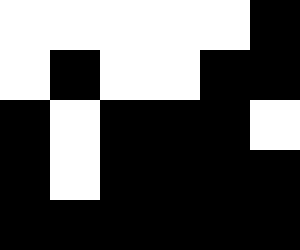[["white", "white", "white", "white", "white", "black"], ["white", "black", "white", "white", "black", "black"], ["black", "white", "black", "black", "black", "white"], ["black", "white", "black", "black", "black", "black"], ["black", "black", "black", "black", "black", "black"]]